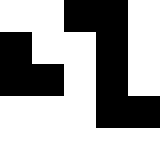[["white", "white", "black", "black", "white"], ["black", "white", "white", "black", "white"], ["black", "black", "white", "black", "white"], ["white", "white", "white", "black", "black"], ["white", "white", "white", "white", "white"]]